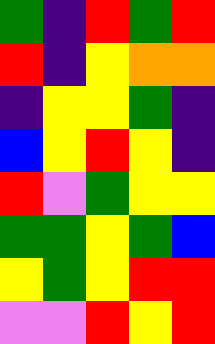[["green", "indigo", "red", "green", "red"], ["red", "indigo", "yellow", "orange", "orange"], ["indigo", "yellow", "yellow", "green", "indigo"], ["blue", "yellow", "red", "yellow", "indigo"], ["red", "violet", "green", "yellow", "yellow"], ["green", "green", "yellow", "green", "blue"], ["yellow", "green", "yellow", "red", "red"], ["violet", "violet", "red", "yellow", "red"]]